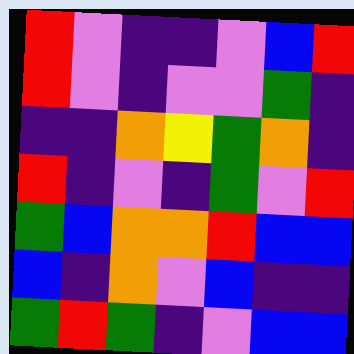[["red", "violet", "indigo", "indigo", "violet", "blue", "red"], ["red", "violet", "indigo", "violet", "violet", "green", "indigo"], ["indigo", "indigo", "orange", "yellow", "green", "orange", "indigo"], ["red", "indigo", "violet", "indigo", "green", "violet", "red"], ["green", "blue", "orange", "orange", "red", "blue", "blue"], ["blue", "indigo", "orange", "violet", "blue", "indigo", "indigo"], ["green", "red", "green", "indigo", "violet", "blue", "blue"]]